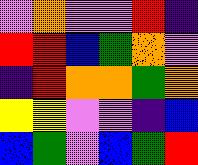[["violet", "orange", "violet", "violet", "red", "indigo"], ["red", "red", "blue", "green", "orange", "violet"], ["indigo", "red", "orange", "orange", "green", "orange"], ["yellow", "yellow", "violet", "violet", "indigo", "blue"], ["blue", "green", "violet", "blue", "green", "red"]]